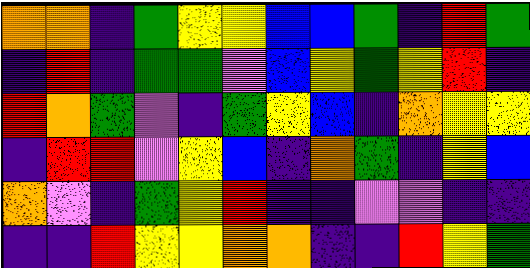[["orange", "orange", "indigo", "green", "yellow", "yellow", "blue", "blue", "green", "indigo", "red", "green"], ["indigo", "red", "indigo", "green", "green", "violet", "blue", "yellow", "green", "yellow", "red", "indigo"], ["red", "orange", "green", "violet", "indigo", "green", "yellow", "blue", "indigo", "orange", "yellow", "yellow"], ["indigo", "red", "red", "violet", "yellow", "blue", "indigo", "orange", "green", "indigo", "yellow", "blue"], ["orange", "violet", "indigo", "green", "yellow", "red", "indigo", "indigo", "violet", "violet", "indigo", "indigo"], ["indigo", "indigo", "red", "yellow", "yellow", "orange", "orange", "indigo", "indigo", "red", "yellow", "green"]]